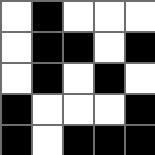[["white", "black", "white", "white", "white"], ["white", "black", "black", "white", "black"], ["white", "black", "white", "black", "white"], ["black", "white", "white", "white", "black"], ["black", "white", "black", "black", "black"]]